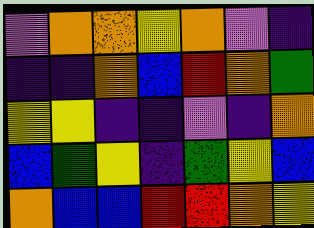[["violet", "orange", "orange", "yellow", "orange", "violet", "indigo"], ["indigo", "indigo", "orange", "blue", "red", "orange", "green"], ["yellow", "yellow", "indigo", "indigo", "violet", "indigo", "orange"], ["blue", "green", "yellow", "indigo", "green", "yellow", "blue"], ["orange", "blue", "blue", "red", "red", "orange", "yellow"]]